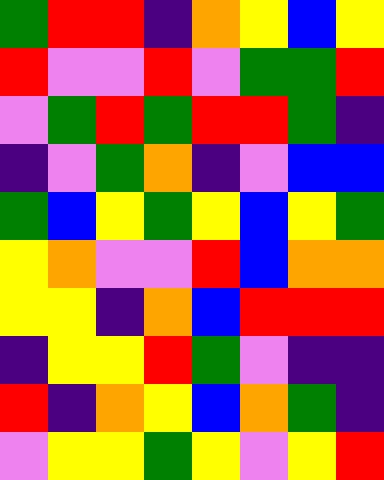[["green", "red", "red", "indigo", "orange", "yellow", "blue", "yellow"], ["red", "violet", "violet", "red", "violet", "green", "green", "red"], ["violet", "green", "red", "green", "red", "red", "green", "indigo"], ["indigo", "violet", "green", "orange", "indigo", "violet", "blue", "blue"], ["green", "blue", "yellow", "green", "yellow", "blue", "yellow", "green"], ["yellow", "orange", "violet", "violet", "red", "blue", "orange", "orange"], ["yellow", "yellow", "indigo", "orange", "blue", "red", "red", "red"], ["indigo", "yellow", "yellow", "red", "green", "violet", "indigo", "indigo"], ["red", "indigo", "orange", "yellow", "blue", "orange", "green", "indigo"], ["violet", "yellow", "yellow", "green", "yellow", "violet", "yellow", "red"]]